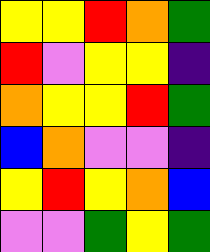[["yellow", "yellow", "red", "orange", "green"], ["red", "violet", "yellow", "yellow", "indigo"], ["orange", "yellow", "yellow", "red", "green"], ["blue", "orange", "violet", "violet", "indigo"], ["yellow", "red", "yellow", "orange", "blue"], ["violet", "violet", "green", "yellow", "green"]]